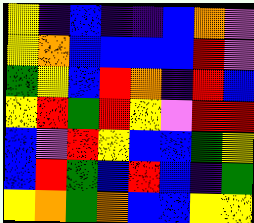[["yellow", "indigo", "blue", "indigo", "indigo", "blue", "orange", "violet"], ["yellow", "orange", "blue", "blue", "blue", "blue", "red", "violet"], ["green", "yellow", "blue", "red", "orange", "indigo", "red", "blue"], ["yellow", "red", "green", "red", "yellow", "violet", "red", "red"], ["blue", "violet", "red", "yellow", "blue", "blue", "green", "yellow"], ["blue", "red", "green", "blue", "red", "blue", "indigo", "green"], ["yellow", "orange", "green", "orange", "blue", "blue", "yellow", "yellow"]]